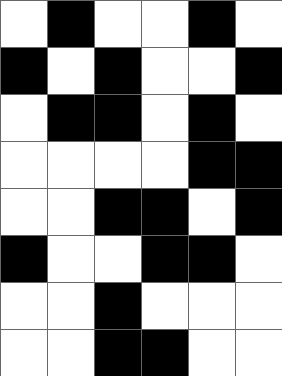[["white", "black", "white", "white", "black", "white"], ["black", "white", "black", "white", "white", "black"], ["white", "black", "black", "white", "black", "white"], ["white", "white", "white", "white", "black", "black"], ["white", "white", "black", "black", "white", "black"], ["black", "white", "white", "black", "black", "white"], ["white", "white", "black", "white", "white", "white"], ["white", "white", "black", "black", "white", "white"]]